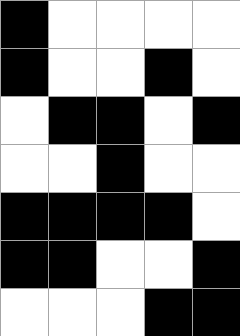[["black", "white", "white", "white", "white"], ["black", "white", "white", "black", "white"], ["white", "black", "black", "white", "black"], ["white", "white", "black", "white", "white"], ["black", "black", "black", "black", "white"], ["black", "black", "white", "white", "black"], ["white", "white", "white", "black", "black"]]